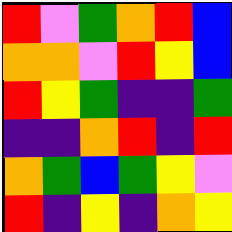[["red", "violet", "green", "orange", "red", "blue"], ["orange", "orange", "violet", "red", "yellow", "blue"], ["red", "yellow", "green", "indigo", "indigo", "green"], ["indigo", "indigo", "orange", "red", "indigo", "red"], ["orange", "green", "blue", "green", "yellow", "violet"], ["red", "indigo", "yellow", "indigo", "orange", "yellow"]]